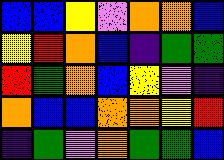[["blue", "blue", "yellow", "violet", "orange", "orange", "blue"], ["yellow", "red", "orange", "blue", "indigo", "green", "green"], ["red", "green", "orange", "blue", "yellow", "violet", "indigo"], ["orange", "blue", "blue", "orange", "orange", "yellow", "red"], ["indigo", "green", "violet", "orange", "green", "green", "blue"]]